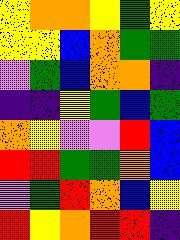[["yellow", "orange", "orange", "yellow", "green", "yellow"], ["yellow", "yellow", "blue", "orange", "green", "green"], ["violet", "green", "blue", "orange", "orange", "indigo"], ["indigo", "indigo", "yellow", "green", "blue", "green"], ["orange", "yellow", "violet", "violet", "red", "blue"], ["red", "red", "green", "green", "orange", "blue"], ["violet", "green", "red", "orange", "blue", "yellow"], ["red", "yellow", "orange", "red", "red", "indigo"]]